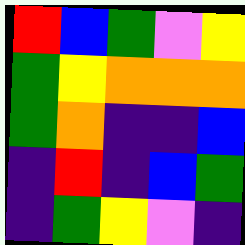[["red", "blue", "green", "violet", "yellow"], ["green", "yellow", "orange", "orange", "orange"], ["green", "orange", "indigo", "indigo", "blue"], ["indigo", "red", "indigo", "blue", "green"], ["indigo", "green", "yellow", "violet", "indigo"]]